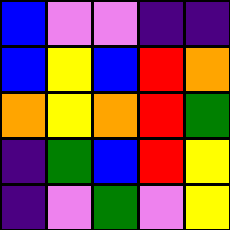[["blue", "violet", "violet", "indigo", "indigo"], ["blue", "yellow", "blue", "red", "orange"], ["orange", "yellow", "orange", "red", "green"], ["indigo", "green", "blue", "red", "yellow"], ["indigo", "violet", "green", "violet", "yellow"]]